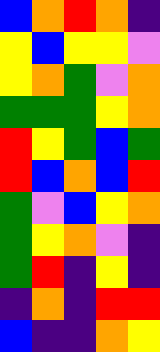[["blue", "orange", "red", "orange", "indigo"], ["yellow", "blue", "yellow", "yellow", "violet"], ["yellow", "orange", "green", "violet", "orange"], ["green", "green", "green", "yellow", "orange"], ["red", "yellow", "green", "blue", "green"], ["red", "blue", "orange", "blue", "red"], ["green", "violet", "blue", "yellow", "orange"], ["green", "yellow", "orange", "violet", "indigo"], ["green", "red", "indigo", "yellow", "indigo"], ["indigo", "orange", "indigo", "red", "red"], ["blue", "indigo", "indigo", "orange", "yellow"]]